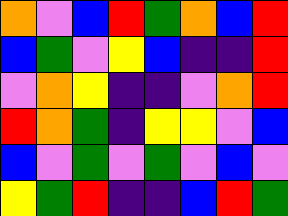[["orange", "violet", "blue", "red", "green", "orange", "blue", "red"], ["blue", "green", "violet", "yellow", "blue", "indigo", "indigo", "red"], ["violet", "orange", "yellow", "indigo", "indigo", "violet", "orange", "red"], ["red", "orange", "green", "indigo", "yellow", "yellow", "violet", "blue"], ["blue", "violet", "green", "violet", "green", "violet", "blue", "violet"], ["yellow", "green", "red", "indigo", "indigo", "blue", "red", "green"]]